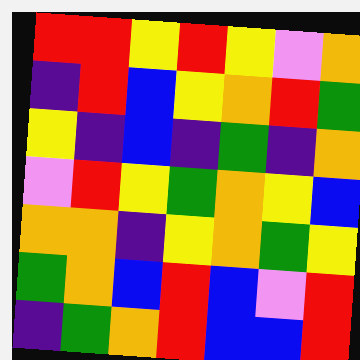[["red", "red", "yellow", "red", "yellow", "violet", "orange"], ["indigo", "red", "blue", "yellow", "orange", "red", "green"], ["yellow", "indigo", "blue", "indigo", "green", "indigo", "orange"], ["violet", "red", "yellow", "green", "orange", "yellow", "blue"], ["orange", "orange", "indigo", "yellow", "orange", "green", "yellow"], ["green", "orange", "blue", "red", "blue", "violet", "red"], ["indigo", "green", "orange", "red", "blue", "blue", "red"]]